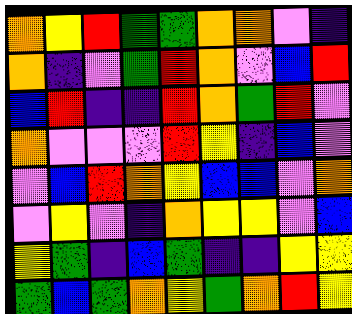[["orange", "yellow", "red", "green", "green", "orange", "orange", "violet", "indigo"], ["orange", "indigo", "violet", "green", "red", "orange", "violet", "blue", "red"], ["blue", "red", "indigo", "indigo", "red", "orange", "green", "red", "violet"], ["orange", "violet", "violet", "violet", "red", "yellow", "indigo", "blue", "violet"], ["violet", "blue", "red", "orange", "yellow", "blue", "blue", "violet", "orange"], ["violet", "yellow", "violet", "indigo", "orange", "yellow", "yellow", "violet", "blue"], ["yellow", "green", "indigo", "blue", "green", "indigo", "indigo", "yellow", "yellow"], ["green", "blue", "green", "orange", "yellow", "green", "orange", "red", "yellow"]]